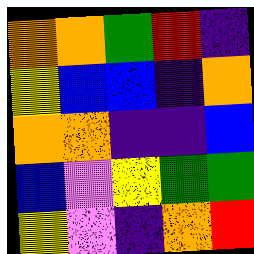[["orange", "orange", "green", "red", "indigo"], ["yellow", "blue", "blue", "indigo", "orange"], ["orange", "orange", "indigo", "indigo", "blue"], ["blue", "violet", "yellow", "green", "green"], ["yellow", "violet", "indigo", "orange", "red"]]